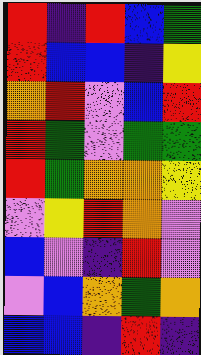[["red", "indigo", "red", "blue", "green"], ["red", "blue", "blue", "indigo", "yellow"], ["orange", "red", "violet", "blue", "red"], ["red", "green", "violet", "green", "green"], ["red", "green", "orange", "orange", "yellow"], ["violet", "yellow", "red", "orange", "violet"], ["blue", "violet", "indigo", "red", "violet"], ["violet", "blue", "orange", "green", "orange"], ["blue", "blue", "indigo", "red", "indigo"]]